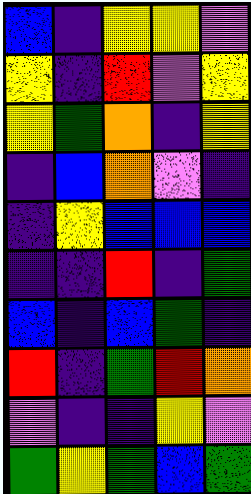[["blue", "indigo", "yellow", "yellow", "violet"], ["yellow", "indigo", "red", "violet", "yellow"], ["yellow", "green", "orange", "indigo", "yellow"], ["indigo", "blue", "orange", "violet", "indigo"], ["indigo", "yellow", "blue", "blue", "blue"], ["indigo", "indigo", "red", "indigo", "green"], ["blue", "indigo", "blue", "green", "indigo"], ["red", "indigo", "green", "red", "orange"], ["violet", "indigo", "indigo", "yellow", "violet"], ["green", "yellow", "green", "blue", "green"]]